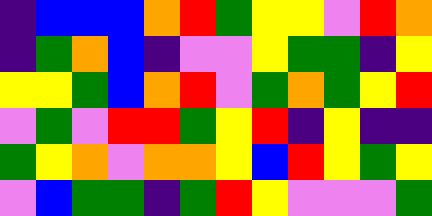[["indigo", "blue", "blue", "blue", "orange", "red", "green", "yellow", "yellow", "violet", "red", "orange"], ["indigo", "green", "orange", "blue", "indigo", "violet", "violet", "yellow", "green", "green", "indigo", "yellow"], ["yellow", "yellow", "green", "blue", "orange", "red", "violet", "green", "orange", "green", "yellow", "red"], ["violet", "green", "violet", "red", "red", "green", "yellow", "red", "indigo", "yellow", "indigo", "indigo"], ["green", "yellow", "orange", "violet", "orange", "orange", "yellow", "blue", "red", "yellow", "green", "yellow"], ["violet", "blue", "green", "green", "indigo", "green", "red", "yellow", "violet", "violet", "violet", "green"]]